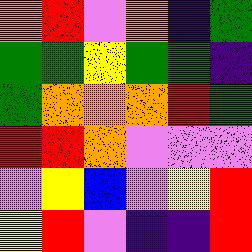[["orange", "red", "violet", "orange", "indigo", "green"], ["green", "green", "yellow", "green", "green", "indigo"], ["green", "orange", "orange", "orange", "red", "green"], ["red", "red", "orange", "violet", "violet", "violet"], ["violet", "yellow", "blue", "violet", "yellow", "red"], ["yellow", "red", "violet", "indigo", "indigo", "red"]]